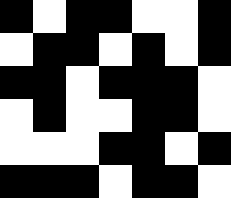[["black", "white", "black", "black", "white", "white", "black"], ["white", "black", "black", "white", "black", "white", "black"], ["black", "black", "white", "black", "black", "black", "white"], ["white", "black", "white", "white", "black", "black", "white"], ["white", "white", "white", "black", "black", "white", "black"], ["black", "black", "black", "white", "black", "black", "white"]]